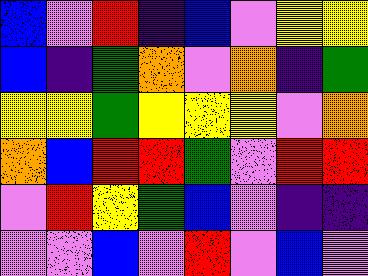[["blue", "violet", "red", "indigo", "blue", "violet", "yellow", "yellow"], ["blue", "indigo", "green", "orange", "violet", "orange", "indigo", "green"], ["yellow", "yellow", "green", "yellow", "yellow", "yellow", "violet", "orange"], ["orange", "blue", "red", "red", "green", "violet", "red", "red"], ["violet", "red", "yellow", "green", "blue", "violet", "indigo", "indigo"], ["violet", "violet", "blue", "violet", "red", "violet", "blue", "violet"]]